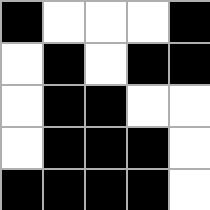[["black", "white", "white", "white", "black"], ["white", "black", "white", "black", "black"], ["white", "black", "black", "white", "white"], ["white", "black", "black", "black", "white"], ["black", "black", "black", "black", "white"]]